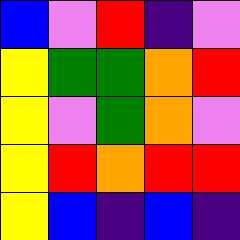[["blue", "violet", "red", "indigo", "violet"], ["yellow", "green", "green", "orange", "red"], ["yellow", "violet", "green", "orange", "violet"], ["yellow", "red", "orange", "red", "red"], ["yellow", "blue", "indigo", "blue", "indigo"]]